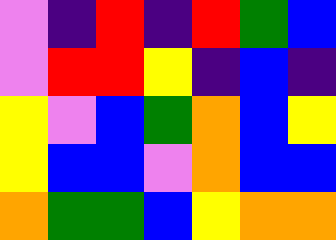[["violet", "indigo", "red", "indigo", "red", "green", "blue"], ["violet", "red", "red", "yellow", "indigo", "blue", "indigo"], ["yellow", "violet", "blue", "green", "orange", "blue", "yellow"], ["yellow", "blue", "blue", "violet", "orange", "blue", "blue"], ["orange", "green", "green", "blue", "yellow", "orange", "orange"]]